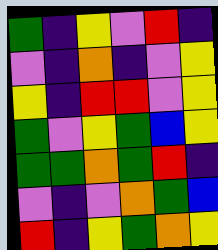[["green", "indigo", "yellow", "violet", "red", "indigo"], ["violet", "indigo", "orange", "indigo", "violet", "yellow"], ["yellow", "indigo", "red", "red", "violet", "yellow"], ["green", "violet", "yellow", "green", "blue", "yellow"], ["green", "green", "orange", "green", "red", "indigo"], ["violet", "indigo", "violet", "orange", "green", "blue"], ["red", "indigo", "yellow", "green", "orange", "yellow"]]